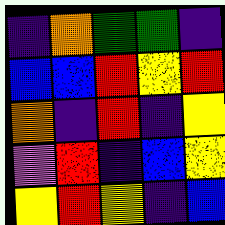[["indigo", "orange", "green", "green", "indigo"], ["blue", "blue", "red", "yellow", "red"], ["orange", "indigo", "red", "indigo", "yellow"], ["violet", "red", "indigo", "blue", "yellow"], ["yellow", "red", "yellow", "indigo", "blue"]]